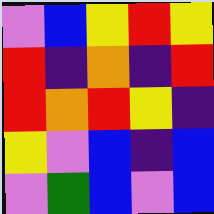[["violet", "blue", "yellow", "red", "yellow"], ["red", "indigo", "orange", "indigo", "red"], ["red", "orange", "red", "yellow", "indigo"], ["yellow", "violet", "blue", "indigo", "blue"], ["violet", "green", "blue", "violet", "blue"]]